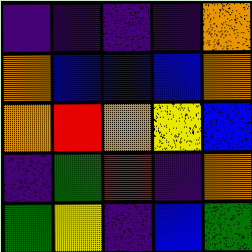[["indigo", "indigo", "indigo", "indigo", "orange"], ["orange", "blue", "blue", "blue", "orange"], ["orange", "red", "orange", "yellow", "blue"], ["indigo", "green", "red", "indigo", "orange"], ["green", "yellow", "indigo", "blue", "green"]]